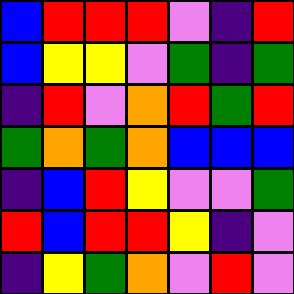[["blue", "red", "red", "red", "violet", "indigo", "red"], ["blue", "yellow", "yellow", "violet", "green", "indigo", "green"], ["indigo", "red", "violet", "orange", "red", "green", "red"], ["green", "orange", "green", "orange", "blue", "blue", "blue"], ["indigo", "blue", "red", "yellow", "violet", "violet", "green"], ["red", "blue", "red", "red", "yellow", "indigo", "violet"], ["indigo", "yellow", "green", "orange", "violet", "red", "violet"]]